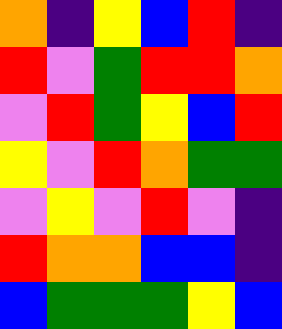[["orange", "indigo", "yellow", "blue", "red", "indigo"], ["red", "violet", "green", "red", "red", "orange"], ["violet", "red", "green", "yellow", "blue", "red"], ["yellow", "violet", "red", "orange", "green", "green"], ["violet", "yellow", "violet", "red", "violet", "indigo"], ["red", "orange", "orange", "blue", "blue", "indigo"], ["blue", "green", "green", "green", "yellow", "blue"]]